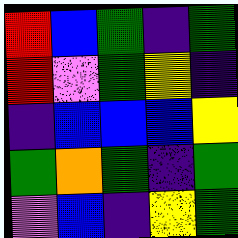[["red", "blue", "green", "indigo", "green"], ["red", "violet", "green", "yellow", "indigo"], ["indigo", "blue", "blue", "blue", "yellow"], ["green", "orange", "green", "indigo", "green"], ["violet", "blue", "indigo", "yellow", "green"]]